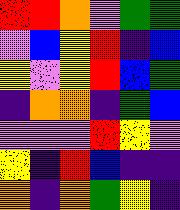[["red", "red", "orange", "violet", "green", "green"], ["violet", "blue", "yellow", "red", "indigo", "blue"], ["yellow", "violet", "yellow", "red", "blue", "green"], ["indigo", "orange", "orange", "indigo", "green", "blue"], ["violet", "violet", "violet", "red", "yellow", "violet"], ["yellow", "indigo", "red", "blue", "indigo", "indigo"], ["orange", "indigo", "orange", "green", "yellow", "indigo"]]